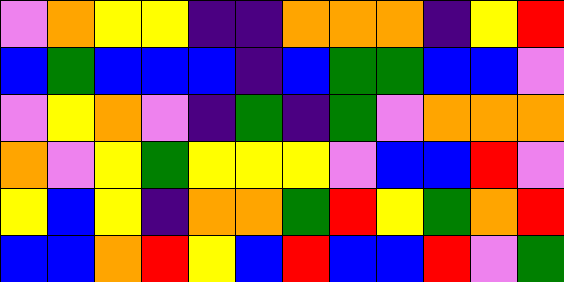[["violet", "orange", "yellow", "yellow", "indigo", "indigo", "orange", "orange", "orange", "indigo", "yellow", "red"], ["blue", "green", "blue", "blue", "blue", "indigo", "blue", "green", "green", "blue", "blue", "violet"], ["violet", "yellow", "orange", "violet", "indigo", "green", "indigo", "green", "violet", "orange", "orange", "orange"], ["orange", "violet", "yellow", "green", "yellow", "yellow", "yellow", "violet", "blue", "blue", "red", "violet"], ["yellow", "blue", "yellow", "indigo", "orange", "orange", "green", "red", "yellow", "green", "orange", "red"], ["blue", "blue", "orange", "red", "yellow", "blue", "red", "blue", "blue", "red", "violet", "green"]]